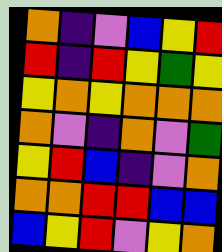[["orange", "indigo", "violet", "blue", "yellow", "red"], ["red", "indigo", "red", "yellow", "green", "yellow"], ["yellow", "orange", "yellow", "orange", "orange", "orange"], ["orange", "violet", "indigo", "orange", "violet", "green"], ["yellow", "red", "blue", "indigo", "violet", "orange"], ["orange", "orange", "red", "red", "blue", "blue"], ["blue", "yellow", "red", "violet", "yellow", "orange"]]